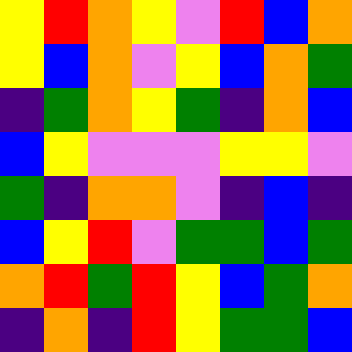[["yellow", "red", "orange", "yellow", "violet", "red", "blue", "orange"], ["yellow", "blue", "orange", "violet", "yellow", "blue", "orange", "green"], ["indigo", "green", "orange", "yellow", "green", "indigo", "orange", "blue"], ["blue", "yellow", "violet", "violet", "violet", "yellow", "yellow", "violet"], ["green", "indigo", "orange", "orange", "violet", "indigo", "blue", "indigo"], ["blue", "yellow", "red", "violet", "green", "green", "blue", "green"], ["orange", "red", "green", "red", "yellow", "blue", "green", "orange"], ["indigo", "orange", "indigo", "red", "yellow", "green", "green", "blue"]]